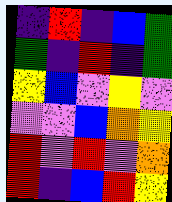[["indigo", "red", "indigo", "blue", "green"], ["green", "indigo", "red", "indigo", "green"], ["yellow", "blue", "violet", "yellow", "violet"], ["violet", "violet", "blue", "orange", "yellow"], ["red", "violet", "red", "violet", "orange"], ["red", "indigo", "blue", "red", "yellow"]]